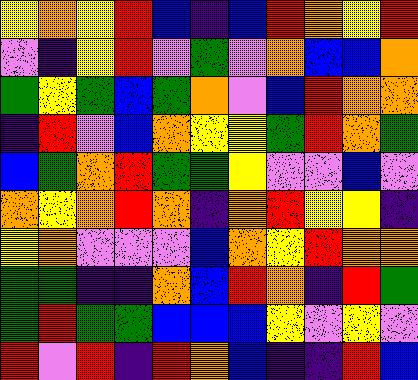[["yellow", "orange", "yellow", "red", "blue", "indigo", "blue", "red", "orange", "yellow", "red"], ["violet", "indigo", "yellow", "red", "violet", "green", "violet", "orange", "blue", "blue", "orange"], ["green", "yellow", "green", "blue", "green", "orange", "violet", "blue", "red", "orange", "orange"], ["indigo", "red", "violet", "blue", "orange", "yellow", "yellow", "green", "red", "orange", "green"], ["blue", "green", "orange", "red", "green", "green", "yellow", "violet", "violet", "blue", "violet"], ["orange", "yellow", "orange", "red", "orange", "indigo", "orange", "red", "yellow", "yellow", "indigo"], ["yellow", "orange", "violet", "violet", "violet", "blue", "orange", "yellow", "red", "orange", "orange"], ["green", "green", "indigo", "indigo", "orange", "blue", "red", "orange", "indigo", "red", "green"], ["green", "red", "green", "green", "blue", "blue", "blue", "yellow", "violet", "yellow", "violet"], ["red", "violet", "red", "indigo", "red", "orange", "blue", "indigo", "indigo", "red", "blue"]]